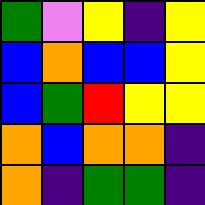[["green", "violet", "yellow", "indigo", "yellow"], ["blue", "orange", "blue", "blue", "yellow"], ["blue", "green", "red", "yellow", "yellow"], ["orange", "blue", "orange", "orange", "indigo"], ["orange", "indigo", "green", "green", "indigo"]]